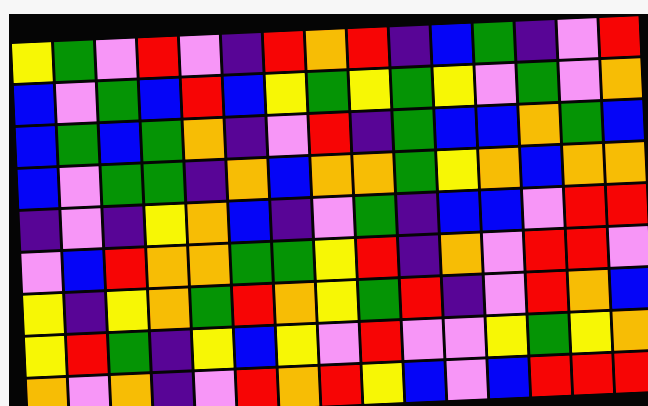[["yellow", "green", "violet", "red", "violet", "indigo", "red", "orange", "red", "indigo", "blue", "green", "indigo", "violet", "red"], ["blue", "violet", "green", "blue", "red", "blue", "yellow", "green", "yellow", "green", "yellow", "violet", "green", "violet", "orange"], ["blue", "green", "blue", "green", "orange", "indigo", "violet", "red", "indigo", "green", "blue", "blue", "orange", "green", "blue"], ["blue", "violet", "green", "green", "indigo", "orange", "blue", "orange", "orange", "green", "yellow", "orange", "blue", "orange", "orange"], ["indigo", "violet", "indigo", "yellow", "orange", "blue", "indigo", "violet", "green", "indigo", "blue", "blue", "violet", "red", "red"], ["violet", "blue", "red", "orange", "orange", "green", "green", "yellow", "red", "indigo", "orange", "violet", "red", "red", "violet"], ["yellow", "indigo", "yellow", "orange", "green", "red", "orange", "yellow", "green", "red", "indigo", "violet", "red", "orange", "blue"], ["yellow", "red", "green", "indigo", "yellow", "blue", "yellow", "violet", "red", "violet", "violet", "yellow", "green", "yellow", "orange"], ["orange", "violet", "orange", "indigo", "violet", "red", "orange", "red", "yellow", "blue", "violet", "blue", "red", "red", "red"]]